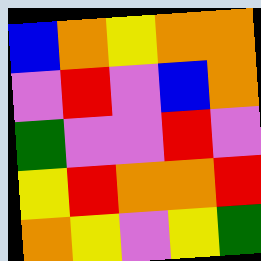[["blue", "orange", "yellow", "orange", "orange"], ["violet", "red", "violet", "blue", "orange"], ["green", "violet", "violet", "red", "violet"], ["yellow", "red", "orange", "orange", "red"], ["orange", "yellow", "violet", "yellow", "green"]]